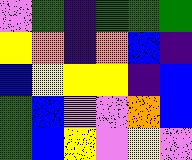[["violet", "green", "indigo", "green", "green", "green"], ["yellow", "orange", "indigo", "orange", "blue", "indigo"], ["blue", "yellow", "yellow", "yellow", "indigo", "blue"], ["green", "blue", "violet", "violet", "orange", "blue"], ["green", "blue", "yellow", "violet", "yellow", "violet"]]